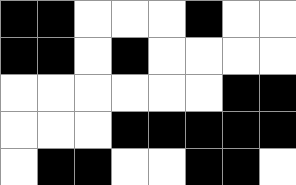[["black", "black", "white", "white", "white", "black", "white", "white"], ["black", "black", "white", "black", "white", "white", "white", "white"], ["white", "white", "white", "white", "white", "white", "black", "black"], ["white", "white", "white", "black", "black", "black", "black", "black"], ["white", "black", "black", "white", "white", "black", "black", "white"]]